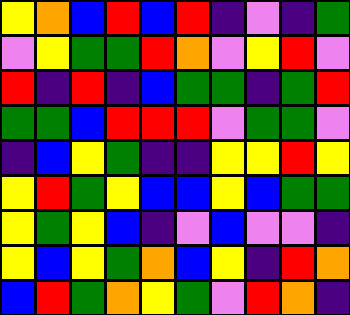[["yellow", "orange", "blue", "red", "blue", "red", "indigo", "violet", "indigo", "green"], ["violet", "yellow", "green", "green", "red", "orange", "violet", "yellow", "red", "violet"], ["red", "indigo", "red", "indigo", "blue", "green", "green", "indigo", "green", "red"], ["green", "green", "blue", "red", "red", "red", "violet", "green", "green", "violet"], ["indigo", "blue", "yellow", "green", "indigo", "indigo", "yellow", "yellow", "red", "yellow"], ["yellow", "red", "green", "yellow", "blue", "blue", "yellow", "blue", "green", "green"], ["yellow", "green", "yellow", "blue", "indigo", "violet", "blue", "violet", "violet", "indigo"], ["yellow", "blue", "yellow", "green", "orange", "blue", "yellow", "indigo", "red", "orange"], ["blue", "red", "green", "orange", "yellow", "green", "violet", "red", "orange", "indigo"]]